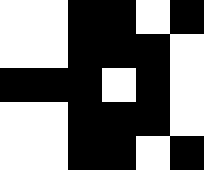[["white", "white", "black", "black", "white", "black"], ["white", "white", "black", "black", "black", "white"], ["black", "black", "black", "white", "black", "white"], ["white", "white", "black", "black", "black", "white"], ["white", "white", "black", "black", "white", "black"]]